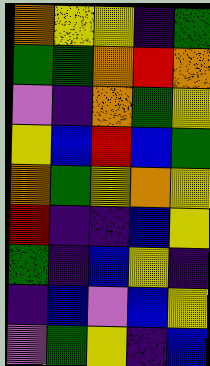[["orange", "yellow", "yellow", "indigo", "green"], ["green", "green", "orange", "red", "orange"], ["violet", "indigo", "orange", "green", "yellow"], ["yellow", "blue", "red", "blue", "green"], ["orange", "green", "yellow", "orange", "yellow"], ["red", "indigo", "indigo", "blue", "yellow"], ["green", "indigo", "blue", "yellow", "indigo"], ["indigo", "blue", "violet", "blue", "yellow"], ["violet", "green", "yellow", "indigo", "blue"]]